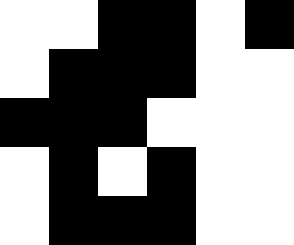[["white", "white", "black", "black", "white", "black"], ["white", "black", "black", "black", "white", "white"], ["black", "black", "black", "white", "white", "white"], ["white", "black", "white", "black", "white", "white"], ["white", "black", "black", "black", "white", "white"]]